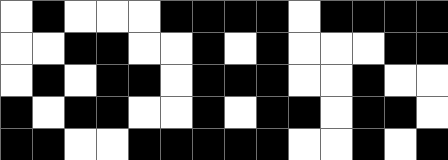[["white", "black", "white", "white", "white", "black", "black", "black", "black", "white", "black", "black", "black", "black"], ["white", "white", "black", "black", "white", "white", "black", "white", "black", "white", "white", "white", "black", "black"], ["white", "black", "white", "black", "black", "white", "black", "black", "black", "white", "white", "black", "white", "white"], ["black", "white", "black", "black", "white", "white", "black", "white", "black", "black", "white", "black", "black", "white"], ["black", "black", "white", "white", "black", "black", "black", "black", "black", "white", "white", "black", "white", "black"]]